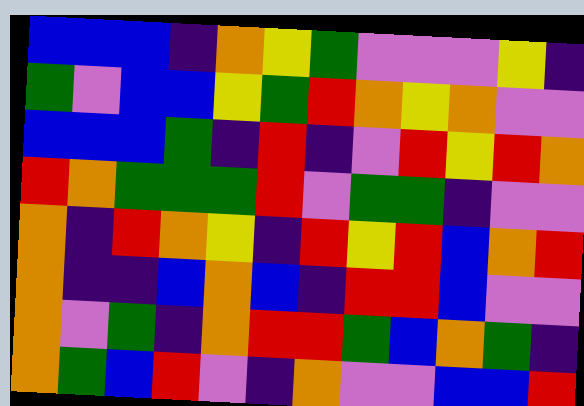[["blue", "blue", "blue", "indigo", "orange", "yellow", "green", "violet", "violet", "violet", "yellow", "indigo"], ["green", "violet", "blue", "blue", "yellow", "green", "red", "orange", "yellow", "orange", "violet", "violet"], ["blue", "blue", "blue", "green", "indigo", "red", "indigo", "violet", "red", "yellow", "red", "orange"], ["red", "orange", "green", "green", "green", "red", "violet", "green", "green", "indigo", "violet", "violet"], ["orange", "indigo", "red", "orange", "yellow", "indigo", "red", "yellow", "red", "blue", "orange", "red"], ["orange", "indigo", "indigo", "blue", "orange", "blue", "indigo", "red", "red", "blue", "violet", "violet"], ["orange", "violet", "green", "indigo", "orange", "red", "red", "green", "blue", "orange", "green", "indigo"], ["orange", "green", "blue", "red", "violet", "indigo", "orange", "violet", "violet", "blue", "blue", "red"]]